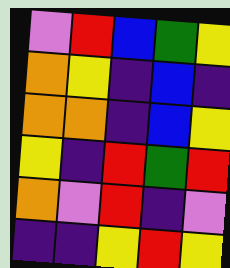[["violet", "red", "blue", "green", "yellow"], ["orange", "yellow", "indigo", "blue", "indigo"], ["orange", "orange", "indigo", "blue", "yellow"], ["yellow", "indigo", "red", "green", "red"], ["orange", "violet", "red", "indigo", "violet"], ["indigo", "indigo", "yellow", "red", "yellow"]]